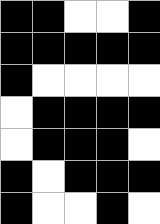[["black", "black", "white", "white", "black"], ["black", "black", "black", "black", "black"], ["black", "white", "white", "white", "white"], ["white", "black", "black", "black", "black"], ["white", "black", "black", "black", "white"], ["black", "white", "black", "black", "black"], ["black", "white", "white", "black", "white"]]